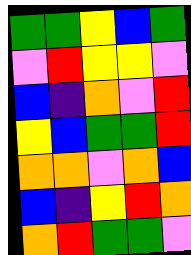[["green", "green", "yellow", "blue", "green"], ["violet", "red", "yellow", "yellow", "violet"], ["blue", "indigo", "orange", "violet", "red"], ["yellow", "blue", "green", "green", "red"], ["orange", "orange", "violet", "orange", "blue"], ["blue", "indigo", "yellow", "red", "orange"], ["orange", "red", "green", "green", "violet"]]